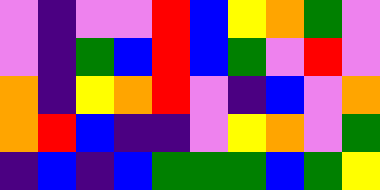[["violet", "indigo", "violet", "violet", "red", "blue", "yellow", "orange", "green", "violet"], ["violet", "indigo", "green", "blue", "red", "blue", "green", "violet", "red", "violet"], ["orange", "indigo", "yellow", "orange", "red", "violet", "indigo", "blue", "violet", "orange"], ["orange", "red", "blue", "indigo", "indigo", "violet", "yellow", "orange", "violet", "green"], ["indigo", "blue", "indigo", "blue", "green", "green", "green", "blue", "green", "yellow"]]